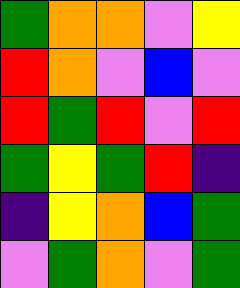[["green", "orange", "orange", "violet", "yellow"], ["red", "orange", "violet", "blue", "violet"], ["red", "green", "red", "violet", "red"], ["green", "yellow", "green", "red", "indigo"], ["indigo", "yellow", "orange", "blue", "green"], ["violet", "green", "orange", "violet", "green"]]